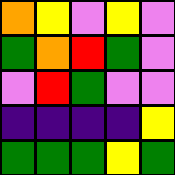[["orange", "yellow", "violet", "yellow", "violet"], ["green", "orange", "red", "green", "violet"], ["violet", "red", "green", "violet", "violet"], ["indigo", "indigo", "indigo", "indigo", "yellow"], ["green", "green", "green", "yellow", "green"]]